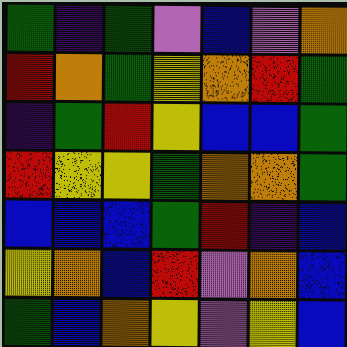[["green", "indigo", "green", "violet", "blue", "violet", "orange"], ["red", "orange", "green", "yellow", "orange", "red", "green"], ["indigo", "green", "red", "yellow", "blue", "blue", "green"], ["red", "yellow", "yellow", "green", "orange", "orange", "green"], ["blue", "blue", "blue", "green", "red", "indigo", "blue"], ["yellow", "orange", "blue", "red", "violet", "orange", "blue"], ["green", "blue", "orange", "yellow", "violet", "yellow", "blue"]]